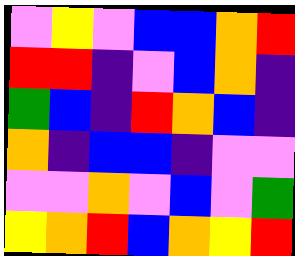[["violet", "yellow", "violet", "blue", "blue", "orange", "red"], ["red", "red", "indigo", "violet", "blue", "orange", "indigo"], ["green", "blue", "indigo", "red", "orange", "blue", "indigo"], ["orange", "indigo", "blue", "blue", "indigo", "violet", "violet"], ["violet", "violet", "orange", "violet", "blue", "violet", "green"], ["yellow", "orange", "red", "blue", "orange", "yellow", "red"]]